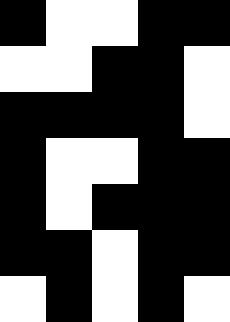[["black", "white", "white", "black", "black"], ["white", "white", "black", "black", "white"], ["black", "black", "black", "black", "white"], ["black", "white", "white", "black", "black"], ["black", "white", "black", "black", "black"], ["black", "black", "white", "black", "black"], ["white", "black", "white", "black", "white"]]